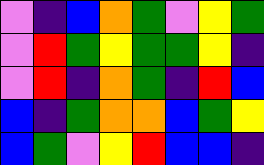[["violet", "indigo", "blue", "orange", "green", "violet", "yellow", "green"], ["violet", "red", "green", "yellow", "green", "green", "yellow", "indigo"], ["violet", "red", "indigo", "orange", "green", "indigo", "red", "blue"], ["blue", "indigo", "green", "orange", "orange", "blue", "green", "yellow"], ["blue", "green", "violet", "yellow", "red", "blue", "blue", "indigo"]]